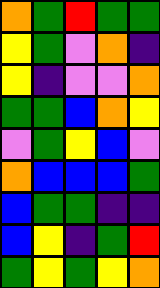[["orange", "green", "red", "green", "green"], ["yellow", "green", "violet", "orange", "indigo"], ["yellow", "indigo", "violet", "violet", "orange"], ["green", "green", "blue", "orange", "yellow"], ["violet", "green", "yellow", "blue", "violet"], ["orange", "blue", "blue", "blue", "green"], ["blue", "green", "green", "indigo", "indigo"], ["blue", "yellow", "indigo", "green", "red"], ["green", "yellow", "green", "yellow", "orange"]]